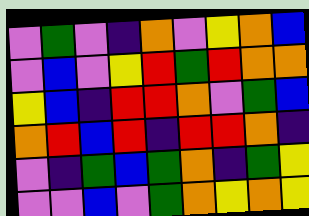[["violet", "green", "violet", "indigo", "orange", "violet", "yellow", "orange", "blue"], ["violet", "blue", "violet", "yellow", "red", "green", "red", "orange", "orange"], ["yellow", "blue", "indigo", "red", "red", "orange", "violet", "green", "blue"], ["orange", "red", "blue", "red", "indigo", "red", "red", "orange", "indigo"], ["violet", "indigo", "green", "blue", "green", "orange", "indigo", "green", "yellow"], ["violet", "violet", "blue", "violet", "green", "orange", "yellow", "orange", "yellow"]]